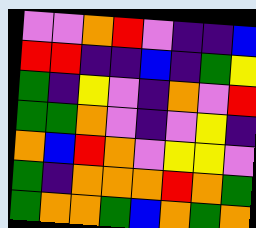[["violet", "violet", "orange", "red", "violet", "indigo", "indigo", "blue"], ["red", "red", "indigo", "indigo", "blue", "indigo", "green", "yellow"], ["green", "indigo", "yellow", "violet", "indigo", "orange", "violet", "red"], ["green", "green", "orange", "violet", "indigo", "violet", "yellow", "indigo"], ["orange", "blue", "red", "orange", "violet", "yellow", "yellow", "violet"], ["green", "indigo", "orange", "orange", "orange", "red", "orange", "green"], ["green", "orange", "orange", "green", "blue", "orange", "green", "orange"]]